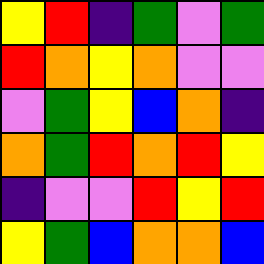[["yellow", "red", "indigo", "green", "violet", "green"], ["red", "orange", "yellow", "orange", "violet", "violet"], ["violet", "green", "yellow", "blue", "orange", "indigo"], ["orange", "green", "red", "orange", "red", "yellow"], ["indigo", "violet", "violet", "red", "yellow", "red"], ["yellow", "green", "blue", "orange", "orange", "blue"]]